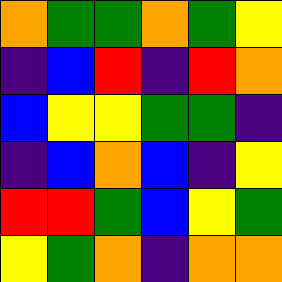[["orange", "green", "green", "orange", "green", "yellow"], ["indigo", "blue", "red", "indigo", "red", "orange"], ["blue", "yellow", "yellow", "green", "green", "indigo"], ["indigo", "blue", "orange", "blue", "indigo", "yellow"], ["red", "red", "green", "blue", "yellow", "green"], ["yellow", "green", "orange", "indigo", "orange", "orange"]]